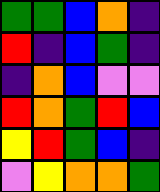[["green", "green", "blue", "orange", "indigo"], ["red", "indigo", "blue", "green", "indigo"], ["indigo", "orange", "blue", "violet", "violet"], ["red", "orange", "green", "red", "blue"], ["yellow", "red", "green", "blue", "indigo"], ["violet", "yellow", "orange", "orange", "green"]]